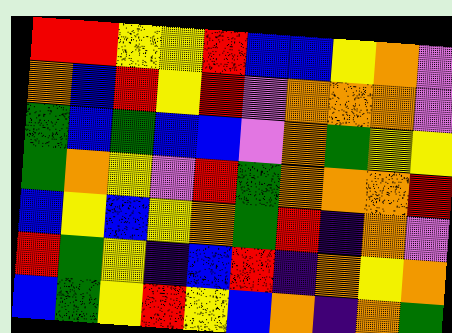[["red", "red", "yellow", "yellow", "red", "blue", "blue", "yellow", "orange", "violet"], ["orange", "blue", "red", "yellow", "red", "violet", "orange", "orange", "orange", "violet"], ["green", "blue", "green", "blue", "blue", "violet", "orange", "green", "yellow", "yellow"], ["green", "orange", "yellow", "violet", "red", "green", "orange", "orange", "orange", "red"], ["blue", "yellow", "blue", "yellow", "orange", "green", "red", "indigo", "orange", "violet"], ["red", "green", "yellow", "indigo", "blue", "red", "indigo", "orange", "yellow", "orange"], ["blue", "green", "yellow", "red", "yellow", "blue", "orange", "indigo", "orange", "green"]]